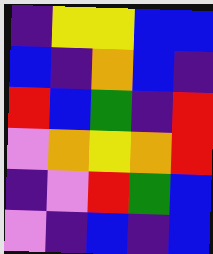[["indigo", "yellow", "yellow", "blue", "blue"], ["blue", "indigo", "orange", "blue", "indigo"], ["red", "blue", "green", "indigo", "red"], ["violet", "orange", "yellow", "orange", "red"], ["indigo", "violet", "red", "green", "blue"], ["violet", "indigo", "blue", "indigo", "blue"]]